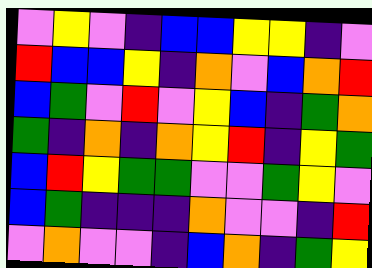[["violet", "yellow", "violet", "indigo", "blue", "blue", "yellow", "yellow", "indigo", "violet"], ["red", "blue", "blue", "yellow", "indigo", "orange", "violet", "blue", "orange", "red"], ["blue", "green", "violet", "red", "violet", "yellow", "blue", "indigo", "green", "orange"], ["green", "indigo", "orange", "indigo", "orange", "yellow", "red", "indigo", "yellow", "green"], ["blue", "red", "yellow", "green", "green", "violet", "violet", "green", "yellow", "violet"], ["blue", "green", "indigo", "indigo", "indigo", "orange", "violet", "violet", "indigo", "red"], ["violet", "orange", "violet", "violet", "indigo", "blue", "orange", "indigo", "green", "yellow"]]